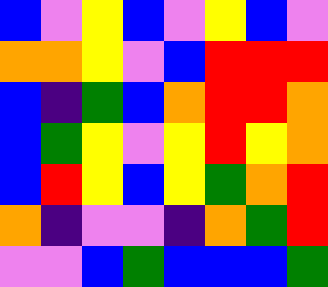[["blue", "violet", "yellow", "blue", "violet", "yellow", "blue", "violet"], ["orange", "orange", "yellow", "violet", "blue", "red", "red", "red"], ["blue", "indigo", "green", "blue", "orange", "red", "red", "orange"], ["blue", "green", "yellow", "violet", "yellow", "red", "yellow", "orange"], ["blue", "red", "yellow", "blue", "yellow", "green", "orange", "red"], ["orange", "indigo", "violet", "violet", "indigo", "orange", "green", "red"], ["violet", "violet", "blue", "green", "blue", "blue", "blue", "green"]]